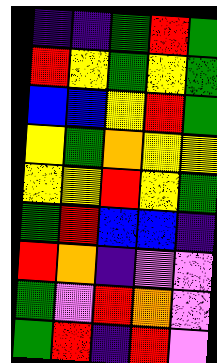[["indigo", "indigo", "green", "red", "green"], ["red", "yellow", "green", "yellow", "green"], ["blue", "blue", "yellow", "red", "green"], ["yellow", "green", "orange", "yellow", "yellow"], ["yellow", "yellow", "red", "yellow", "green"], ["green", "red", "blue", "blue", "indigo"], ["red", "orange", "indigo", "violet", "violet"], ["green", "violet", "red", "orange", "violet"], ["green", "red", "indigo", "red", "violet"]]